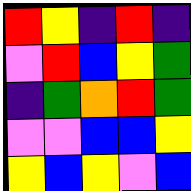[["red", "yellow", "indigo", "red", "indigo"], ["violet", "red", "blue", "yellow", "green"], ["indigo", "green", "orange", "red", "green"], ["violet", "violet", "blue", "blue", "yellow"], ["yellow", "blue", "yellow", "violet", "blue"]]